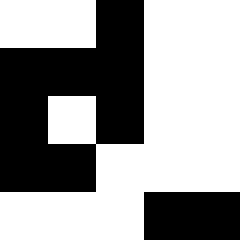[["white", "white", "black", "white", "white"], ["black", "black", "black", "white", "white"], ["black", "white", "black", "white", "white"], ["black", "black", "white", "white", "white"], ["white", "white", "white", "black", "black"]]